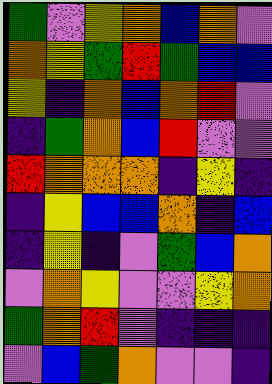[["green", "violet", "yellow", "orange", "blue", "orange", "violet"], ["orange", "yellow", "green", "red", "green", "blue", "blue"], ["yellow", "indigo", "orange", "blue", "orange", "red", "violet"], ["indigo", "green", "orange", "blue", "red", "violet", "violet"], ["red", "orange", "orange", "orange", "indigo", "yellow", "indigo"], ["indigo", "yellow", "blue", "blue", "orange", "indigo", "blue"], ["indigo", "yellow", "indigo", "violet", "green", "blue", "orange"], ["violet", "orange", "yellow", "violet", "violet", "yellow", "orange"], ["green", "orange", "red", "violet", "indigo", "indigo", "indigo"], ["violet", "blue", "green", "orange", "violet", "violet", "indigo"]]